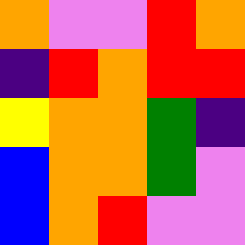[["orange", "violet", "violet", "red", "orange"], ["indigo", "red", "orange", "red", "red"], ["yellow", "orange", "orange", "green", "indigo"], ["blue", "orange", "orange", "green", "violet"], ["blue", "orange", "red", "violet", "violet"]]